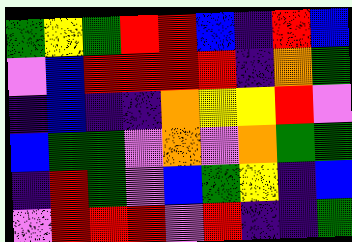[["green", "yellow", "green", "red", "red", "blue", "indigo", "red", "blue"], ["violet", "blue", "red", "red", "red", "red", "indigo", "orange", "green"], ["indigo", "blue", "indigo", "indigo", "orange", "yellow", "yellow", "red", "violet"], ["blue", "green", "green", "violet", "orange", "violet", "orange", "green", "green"], ["indigo", "red", "green", "violet", "blue", "green", "yellow", "indigo", "blue"], ["violet", "red", "red", "red", "violet", "red", "indigo", "indigo", "green"]]